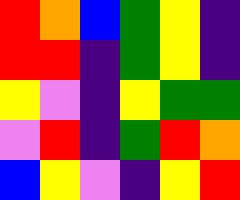[["red", "orange", "blue", "green", "yellow", "indigo"], ["red", "red", "indigo", "green", "yellow", "indigo"], ["yellow", "violet", "indigo", "yellow", "green", "green"], ["violet", "red", "indigo", "green", "red", "orange"], ["blue", "yellow", "violet", "indigo", "yellow", "red"]]